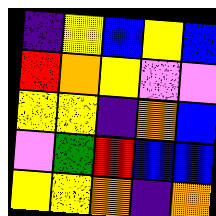[["indigo", "yellow", "blue", "yellow", "blue"], ["red", "orange", "yellow", "violet", "violet"], ["yellow", "yellow", "indigo", "orange", "blue"], ["violet", "green", "red", "blue", "blue"], ["yellow", "yellow", "orange", "indigo", "orange"]]